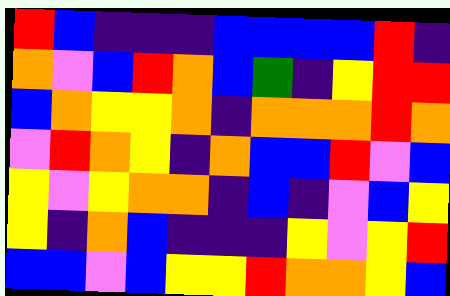[["red", "blue", "indigo", "indigo", "indigo", "blue", "blue", "blue", "blue", "red", "indigo"], ["orange", "violet", "blue", "red", "orange", "blue", "green", "indigo", "yellow", "red", "red"], ["blue", "orange", "yellow", "yellow", "orange", "indigo", "orange", "orange", "orange", "red", "orange"], ["violet", "red", "orange", "yellow", "indigo", "orange", "blue", "blue", "red", "violet", "blue"], ["yellow", "violet", "yellow", "orange", "orange", "indigo", "blue", "indigo", "violet", "blue", "yellow"], ["yellow", "indigo", "orange", "blue", "indigo", "indigo", "indigo", "yellow", "violet", "yellow", "red"], ["blue", "blue", "violet", "blue", "yellow", "yellow", "red", "orange", "orange", "yellow", "blue"]]